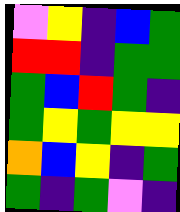[["violet", "yellow", "indigo", "blue", "green"], ["red", "red", "indigo", "green", "green"], ["green", "blue", "red", "green", "indigo"], ["green", "yellow", "green", "yellow", "yellow"], ["orange", "blue", "yellow", "indigo", "green"], ["green", "indigo", "green", "violet", "indigo"]]